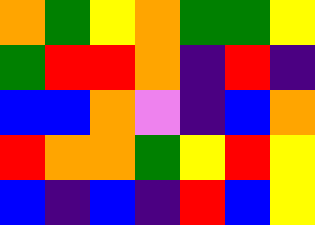[["orange", "green", "yellow", "orange", "green", "green", "yellow"], ["green", "red", "red", "orange", "indigo", "red", "indigo"], ["blue", "blue", "orange", "violet", "indigo", "blue", "orange"], ["red", "orange", "orange", "green", "yellow", "red", "yellow"], ["blue", "indigo", "blue", "indigo", "red", "blue", "yellow"]]